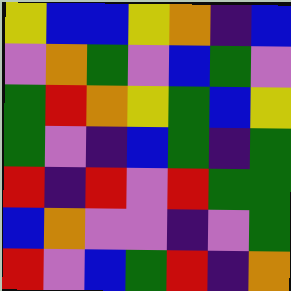[["yellow", "blue", "blue", "yellow", "orange", "indigo", "blue"], ["violet", "orange", "green", "violet", "blue", "green", "violet"], ["green", "red", "orange", "yellow", "green", "blue", "yellow"], ["green", "violet", "indigo", "blue", "green", "indigo", "green"], ["red", "indigo", "red", "violet", "red", "green", "green"], ["blue", "orange", "violet", "violet", "indigo", "violet", "green"], ["red", "violet", "blue", "green", "red", "indigo", "orange"]]